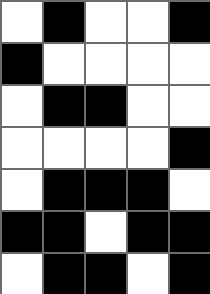[["white", "black", "white", "white", "black"], ["black", "white", "white", "white", "white"], ["white", "black", "black", "white", "white"], ["white", "white", "white", "white", "black"], ["white", "black", "black", "black", "white"], ["black", "black", "white", "black", "black"], ["white", "black", "black", "white", "black"]]